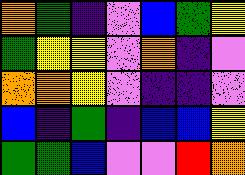[["orange", "green", "indigo", "violet", "blue", "green", "yellow"], ["green", "yellow", "yellow", "violet", "orange", "indigo", "violet"], ["orange", "orange", "yellow", "violet", "indigo", "indigo", "violet"], ["blue", "indigo", "green", "indigo", "blue", "blue", "yellow"], ["green", "green", "blue", "violet", "violet", "red", "orange"]]